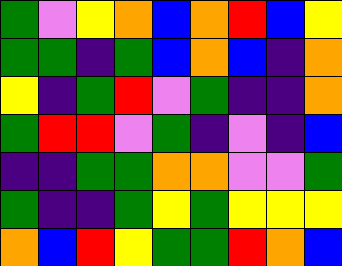[["green", "violet", "yellow", "orange", "blue", "orange", "red", "blue", "yellow"], ["green", "green", "indigo", "green", "blue", "orange", "blue", "indigo", "orange"], ["yellow", "indigo", "green", "red", "violet", "green", "indigo", "indigo", "orange"], ["green", "red", "red", "violet", "green", "indigo", "violet", "indigo", "blue"], ["indigo", "indigo", "green", "green", "orange", "orange", "violet", "violet", "green"], ["green", "indigo", "indigo", "green", "yellow", "green", "yellow", "yellow", "yellow"], ["orange", "blue", "red", "yellow", "green", "green", "red", "orange", "blue"]]